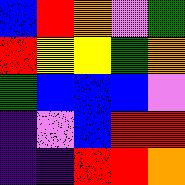[["blue", "red", "orange", "violet", "green"], ["red", "yellow", "yellow", "green", "orange"], ["green", "blue", "blue", "blue", "violet"], ["indigo", "violet", "blue", "red", "red"], ["indigo", "indigo", "red", "red", "orange"]]